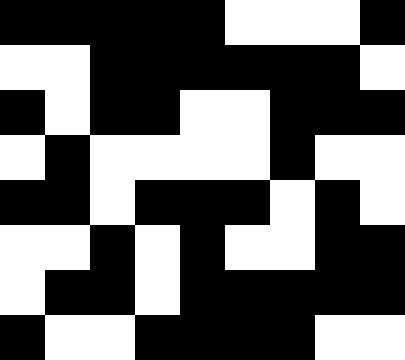[["black", "black", "black", "black", "black", "white", "white", "white", "black"], ["white", "white", "black", "black", "black", "black", "black", "black", "white"], ["black", "white", "black", "black", "white", "white", "black", "black", "black"], ["white", "black", "white", "white", "white", "white", "black", "white", "white"], ["black", "black", "white", "black", "black", "black", "white", "black", "white"], ["white", "white", "black", "white", "black", "white", "white", "black", "black"], ["white", "black", "black", "white", "black", "black", "black", "black", "black"], ["black", "white", "white", "black", "black", "black", "black", "white", "white"]]